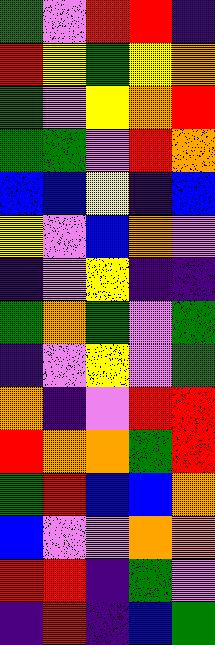[["green", "violet", "red", "red", "indigo"], ["red", "yellow", "green", "yellow", "orange"], ["green", "violet", "yellow", "orange", "red"], ["green", "green", "violet", "red", "orange"], ["blue", "blue", "yellow", "indigo", "blue"], ["yellow", "violet", "blue", "orange", "violet"], ["indigo", "violet", "yellow", "indigo", "indigo"], ["green", "orange", "green", "violet", "green"], ["indigo", "violet", "yellow", "violet", "green"], ["orange", "indigo", "violet", "red", "red"], ["red", "orange", "orange", "green", "red"], ["green", "red", "blue", "blue", "orange"], ["blue", "violet", "violet", "orange", "orange"], ["red", "red", "indigo", "green", "violet"], ["indigo", "red", "indigo", "blue", "green"]]